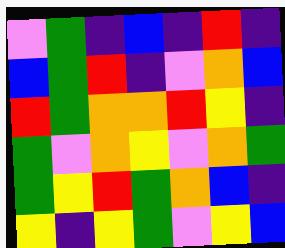[["violet", "green", "indigo", "blue", "indigo", "red", "indigo"], ["blue", "green", "red", "indigo", "violet", "orange", "blue"], ["red", "green", "orange", "orange", "red", "yellow", "indigo"], ["green", "violet", "orange", "yellow", "violet", "orange", "green"], ["green", "yellow", "red", "green", "orange", "blue", "indigo"], ["yellow", "indigo", "yellow", "green", "violet", "yellow", "blue"]]